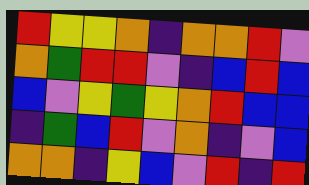[["red", "yellow", "yellow", "orange", "indigo", "orange", "orange", "red", "violet"], ["orange", "green", "red", "red", "violet", "indigo", "blue", "red", "blue"], ["blue", "violet", "yellow", "green", "yellow", "orange", "red", "blue", "blue"], ["indigo", "green", "blue", "red", "violet", "orange", "indigo", "violet", "blue"], ["orange", "orange", "indigo", "yellow", "blue", "violet", "red", "indigo", "red"]]